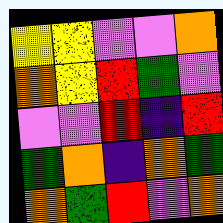[["yellow", "yellow", "violet", "violet", "orange"], ["orange", "yellow", "red", "green", "violet"], ["violet", "violet", "red", "indigo", "red"], ["green", "orange", "indigo", "orange", "green"], ["orange", "green", "red", "violet", "orange"]]